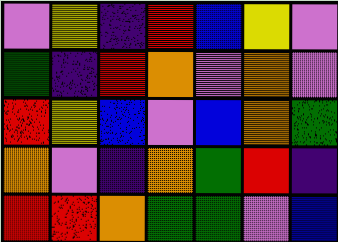[["violet", "yellow", "indigo", "red", "blue", "yellow", "violet"], ["green", "indigo", "red", "orange", "violet", "orange", "violet"], ["red", "yellow", "blue", "violet", "blue", "orange", "green"], ["orange", "violet", "indigo", "orange", "green", "red", "indigo"], ["red", "red", "orange", "green", "green", "violet", "blue"]]